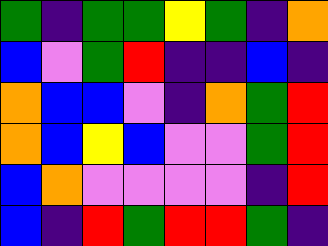[["green", "indigo", "green", "green", "yellow", "green", "indigo", "orange"], ["blue", "violet", "green", "red", "indigo", "indigo", "blue", "indigo"], ["orange", "blue", "blue", "violet", "indigo", "orange", "green", "red"], ["orange", "blue", "yellow", "blue", "violet", "violet", "green", "red"], ["blue", "orange", "violet", "violet", "violet", "violet", "indigo", "red"], ["blue", "indigo", "red", "green", "red", "red", "green", "indigo"]]